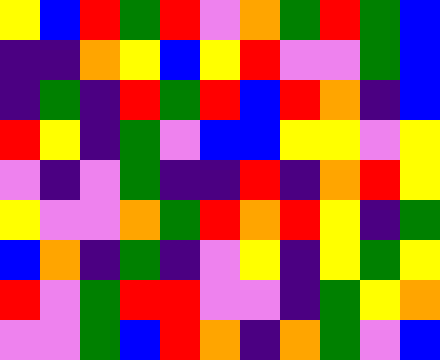[["yellow", "blue", "red", "green", "red", "violet", "orange", "green", "red", "green", "blue"], ["indigo", "indigo", "orange", "yellow", "blue", "yellow", "red", "violet", "violet", "green", "blue"], ["indigo", "green", "indigo", "red", "green", "red", "blue", "red", "orange", "indigo", "blue"], ["red", "yellow", "indigo", "green", "violet", "blue", "blue", "yellow", "yellow", "violet", "yellow"], ["violet", "indigo", "violet", "green", "indigo", "indigo", "red", "indigo", "orange", "red", "yellow"], ["yellow", "violet", "violet", "orange", "green", "red", "orange", "red", "yellow", "indigo", "green"], ["blue", "orange", "indigo", "green", "indigo", "violet", "yellow", "indigo", "yellow", "green", "yellow"], ["red", "violet", "green", "red", "red", "violet", "violet", "indigo", "green", "yellow", "orange"], ["violet", "violet", "green", "blue", "red", "orange", "indigo", "orange", "green", "violet", "blue"]]